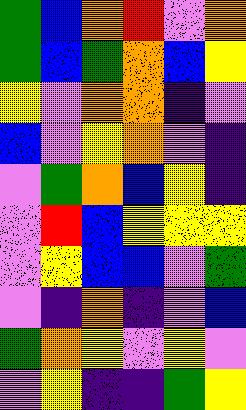[["green", "blue", "orange", "red", "violet", "orange"], ["green", "blue", "green", "orange", "blue", "yellow"], ["yellow", "violet", "orange", "orange", "indigo", "violet"], ["blue", "violet", "yellow", "orange", "violet", "indigo"], ["violet", "green", "orange", "blue", "yellow", "indigo"], ["violet", "red", "blue", "yellow", "yellow", "yellow"], ["violet", "yellow", "blue", "blue", "violet", "green"], ["violet", "indigo", "orange", "indigo", "violet", "blue"], ["green", "orange", "yellow", "violet", "yellow", "violet"], ["violet", "yellow", "indigo", "indigo", "green", "yellow"]]